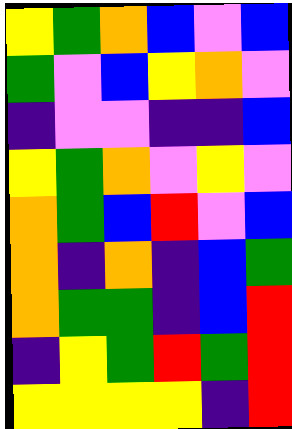[["yellow", "green", "orange", "blue", "violet", "blue"], ["green", "violet", "blue", "yellow", "orange", "violet"], ["indigo", "violet", "violet", "indigo", "indigo", "blue"], ["yellow", "green", "orange", "violet", "yellow", "violet"], ["orange", "green", "blue", "red", "violet", "blue"], ["orange", "indigo", "orange", "indigo", "blue", "green"], ["orange", "green", "green", "indigo", "blue", "red"], ["indigo", "yellow", "green", "red", "green", "red"], ["yellow", "yellow", "yellow", "yellow", "indigo", "red"]]